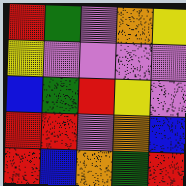[["red", "green", "violet", "orange", "yellow"], ["yellow", "violet", "violet", "violet", "violet"], ["blue", "green", "red", "yellow", "violet"], ["red", "red", "violet", "orange", "blue"], ["red", "blue", "orange", "green", "red"]]